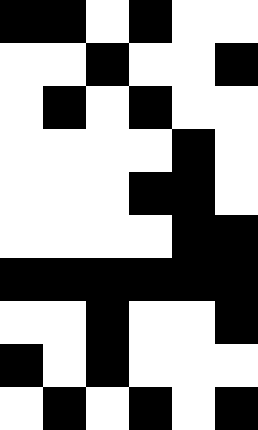[["black", "black", "white", "black", "white", "white"], ["white", "white", "black", "white", "white", "black"], ["white", "black", "white", "black", "white", "white"], ["white", "white", "white", "white", "black", "white"], ["white", "white", "white", "black", "black", "white"], ["white", "white", "white", "white", "black", "black"], ["black", "black", "black", "black", "black", "black"], ["white", "white", "black", "white", "white", "black"], ["black", "white", "black", "white", "white", "white"], ["white", "black", "white", "black", "white", "black"]]